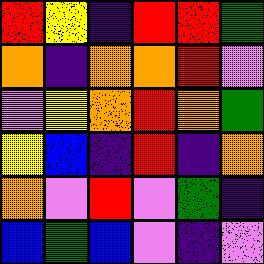[["red", "yellow", "indigo", "red", "red", "green"], ["orange", "indigo", "orange", "orange", "red", "violet"], ["violet", "yellow", "orange", "red", "orange", "green"], ["yellow", "blue", "indigo", "red", "indigo", "orange"], ["orange", "violet", "red", "violet", "green", "indigo"], ["blue", "green", "blue", "violet", "indigo", "violet"]]